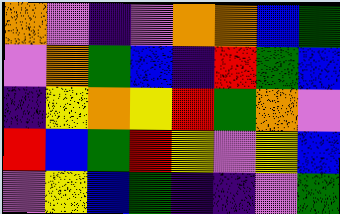[["orange", "violet", "indigo", "violet", "orange", "orange", "blue", "green"], ["violet", "orange", "green", "blue", "indigo", "red", "green", "blue"], ["indigo", "yellow", "orange", "yellow", "red", "green", "orange", "violet"], ["red", "blue", "green", "red", "yellow", "violet", "yellow", "blue"], ["violet", "yellow", "blue", "green", "indigo", "indigo", "violet", "green"]]